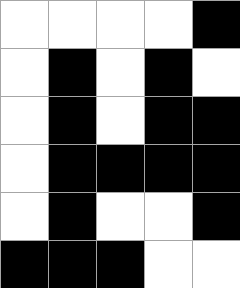[["white", "white", "white", "white", "black"], ["white", "black", "white", "black", "white"], ["white", "black", "white", "black", "black"], ["white", "black", "black", "black", "black"], ["white", "black", "white", "white", "black"], ["black", "black", "black", "white", "white"]]